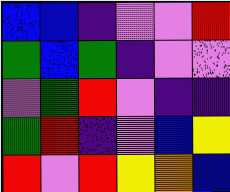[["blue", "blue", "indigo", "violet", "violet", "red"], ["green", "blue", "green", "indigo", "violet", "violet"], ["violet", "green", "red", "violet", "indigo", "indigo"], ["green", "red", "indigo", "violet", "blue", "yellow"], ["red", "violet", "red", "yellow", "orange", "blue"]]